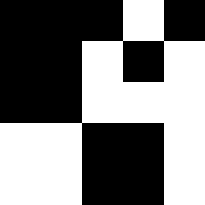[["black", "black", "black", "white", "black"], ["black", "black", "white", "black", "white"], ["black", "black", "white", "white", "white"], ["white", "white", "black", "black", "white"], ["white", "white", "black", "black", "white"]]